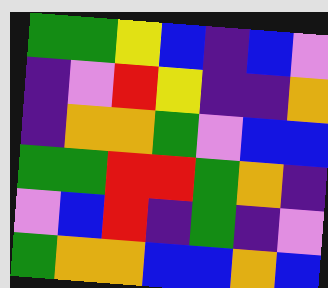[["green", "green", "yellow", "blue", "indigo", "blue", "violet"], ["indigo", "violet", "red", "yellow", "indigo", "indigo", "orange"], ["indigo", "orange", "orange", "green", "violet", "blue", "blue"], ["green", "green", "red", "red", "green", "orange", "indigo"], ["violet", "blue", "red", "indigo", "green", "indigo", "violet"], ["green", "orange", "orange", "blue", "blue", "orange", "blue"]]